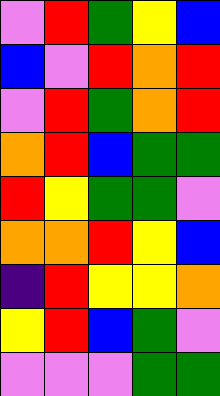[["violet", "red", "green", "yellow", "blue"], ["blue", "violet", "red", "orange", "red"], ["violet", "red", "green", "orange", "red"], ["orange", "red", "blue", "green", "green"], ["red", "yellow", "green", "green", "violet"], ["orange", "orange", "red", "yellow", "blue"], ["indigo", "red", "yellow", "yellow", "orange"], ["yellow", "red", "blue", "green", "violet"], ["violet", "violet", "violet", "green", "green"]]